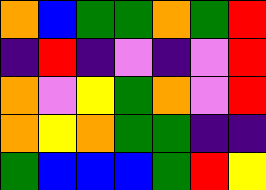[["orange", "blue", "green", "green", "orange", "green", "red"], ["indigo", "red", "indigo", "violet", "indigo", "violet", "red"], ["orange", "violet", "yellow", "green", "orange", "violet", "red"], ["orange", "yellow", "orange", "green", "green", "indigo", "indigo"], ["green", "blue", "blue", "blue", "green", "red", "yellow"]]